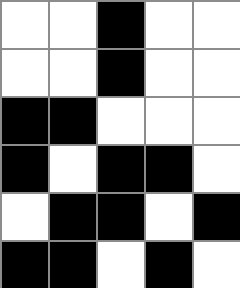[["white", "white", "black", "white", "white"], ["white", "white", "black", "white", "white"], ["black", "black", "white", "white", "white"], ["black", "white", "black", "black", "white"], ["white", "black", "black", "white", "black"], ["black", "black", "white", "black", "white"]]